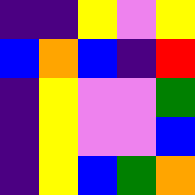[["indigo", "indigo", "yellow", "violet", "yellow"], ["blue", "orange", "blue", "indigo", "red"], ["indigo", "yellow", "violet", "violet", "green"], ["indigo", "yellow", "violet", "violet", "blue"], ["indigo", "yellow", "blue", "green", "orange"]]